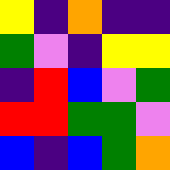[["yellow", "indigo", "orange", "indigo", "indigo"], ["green", "violet", "indigo", "yellow", "yellow"], ["indigo", "red", "blue", "violet", "green"], ["red", "red", "green", "green", "violet"], ["blue", "indigo", "blue", "green", "orange"]]